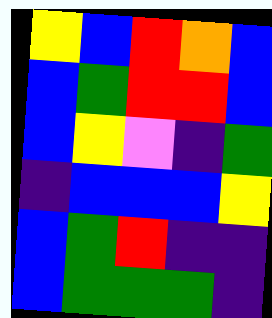[["yellow", "blue", "red", "orange", "blue"], ["blue", "green", "red", "red", "blue"], ["blue", "yellow", "violet", "indigo", "green"], ["indigo", "blue", "blue", "blue", "yellow"], ["blue", "green", "red", "indigo", "indigo"], ["blue", "green", "green", "green", "indigo"]]